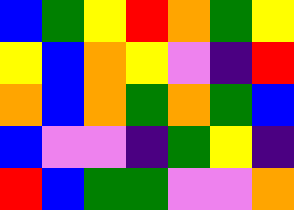[["blue", "green", "yellow", "red", "orange", "green", "yellow"], ["yellow", "blue", "orange", "yellow", "violet", "indigo", "red"], ["orange", "blue", "orange", "green", "orange", "green", "blue"], ["blue", "violet", "violet", "indigo", "green", "yellow", "indigo"], ["red", "blue", "green", "green", "violet", "violet", "orange"]]